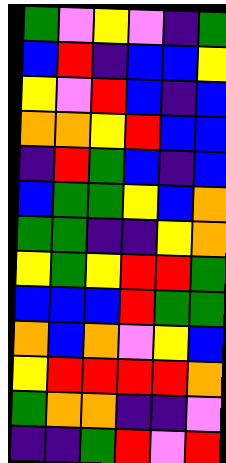[["green", "violet", "yellow", "violet", "indigo", "green"], ["blue", "red", "indigo", "blue", "blue", "yellow"], ["yellow", "violet", "red", "blue", "indigo", "blue"], ["orange", "orange", "yellow", "red", "blue", "blue"], ["indigo", "red", "green", "blue", "indigo", "blue"], ["blue", "green", "green", "yellow", "blue", "orange"], ["green", "green", "indigo", "indigo", "yellow", "orange"], ["yellow", "green", "yellow", "red", "red", "green"], ["blue", "blue", "blue", "red", "green", "green"], ["orange", "blue", "orange", "violet", "yellow", "blue"], ["yellow", "red", "red", "red", "red", "orange"], ["green", "orange", "orange", "indigo", "indigo", "violet"], ["indigo", "indigo", "green", "red", "violet", "red"]]